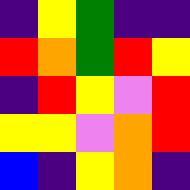[["indigo", "yellow", "green", "indigo", "indigo"], ["red", "orange", "green", "red", "yellow"], ["indigo", "red", "yellow", "violet", "red"], ["yellow", "yellow", "violet", "orange", "red"], ["blue", "indigo", "yellow", "orange", "indigo"]]